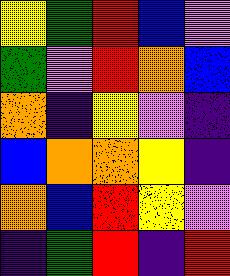[["yellow", "green", "red", "blue", "violet"], ["green", "violet", "red", "orange", "blue"], ["orange", "indigo", "yellow", "violet", "indigo"], ["blue", "orange", "orange", "yellow", "indigo"], ["orange", "blue", "red", "yellow", "violet"], ["indigo", "green", "red", "indigo", "red"]]